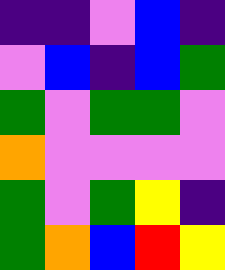[["indigo", "indigo", "violet", "blue", "indigo"], ["violet", "blue", "indigo", "blue", "green"], ["green", "violet", "green", "green", "violet"], ["orange", "violet", "violet", "violet", "violet"], ["green", "violet", "green", "yellow", "indigo"], ["green", "orange", "blue", "red", "yellow"]]